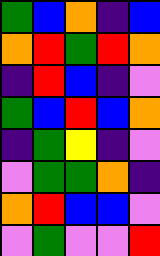[["green", "blue", "orange", "indigo", "blue"], ["orange", "red", "green", "red", "orange"], ["indigo", "red", "blue", "indigo", "violet"], ["green", "blue", "red", "blue", "orange"], ["indigo", "green", "yellow", "indigo", "violet"], ["violet", "green", "green", "orange", "indigo"], ["orange", "red", "blue", "blue", "violet"], ["violet", "green", "violet", "violet", "red"]]